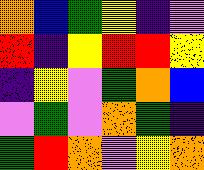[["orange", "blue", "green", "yellow", "indigo", "violet"], ["red", "indigo", "yellow", "red", "red", "yellow"], ["indigo", "yellow", "violet", "green", "orange", "blue"], ["violet", "green", "violet", "orange", "green", "indigo"], ["green", "red", "orange", "violet", "yellow", "orange"]]